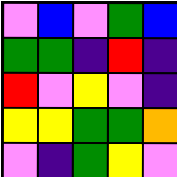[["violet", "blue", "violet", "green", "blue"], ["green", "green", "indigo", "red", "indigo"], ["red", "violet", "yellow", "violet", "indigo"], ["yellow", "yellow", "green", "green", "orange"], ["violet", "indigo", "green", "yellow", "violet"]]